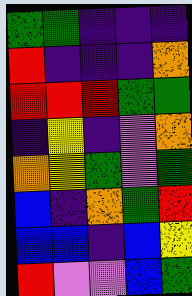[["green", "green", "indigo", "indigo", "indigo"], ["red", "indigo", "indigo", "indigo", "orange"], ["red", "red", "red", "green", "green"], ["indigo", "yellow", "indigo", "violet", "orange"], ["orange", "yellow", "green", "violet", "green"], ["blue", "indigo", "orange", "green", "red"], ["blue", "blue", "indigo", "blue", "yellow"], ["red", "violet", "violet", "blue", "green"]]